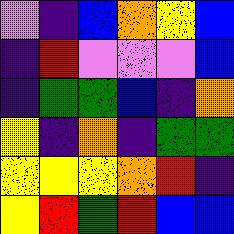[["violet", "indigo", "blue", "orange", "yellow", "blue"], ["indigo", "red", "violet", "violet", "violet", "blue"], ["indigo", "green", "green", "blue", "indigo", "orange"], ["yellow", "indigo", "orange", "indigo", "green", "green"], ["yellow", "yellow", "yellow", "orange", "red", "indigo"], ["yellow", "red", "green", "red", "blue", "blue"]]